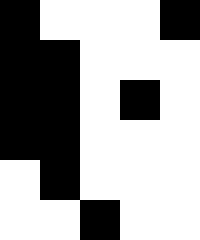[["black", "white", "white", "white", "black"], ["black", "black", "white", "white", "white"], ["black", "black", "white", "black", "white"], ["black", "black", "white", "white", "white"], ["white", "black", "white", "white", "white"], ["white", "white", "black", "white", "white"]]